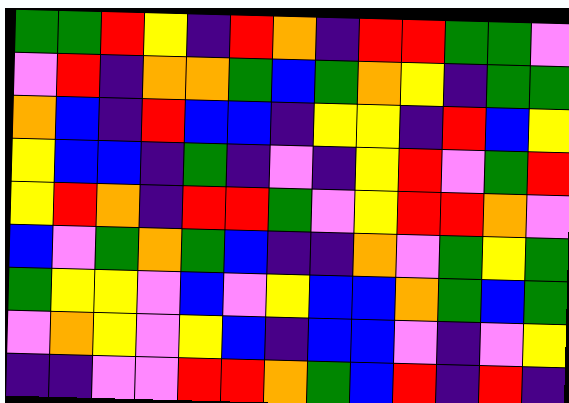[["green", "green", "red", "yellow", "indigo", "red", "orange", "indigo", "red", "red", "green", "green", "violet"], ["violet", "red", "indigo", "orange", "orange", "green", "blue", "green", "orange", "yellow", "indigo", "green", "green"], ["orange", "blue", "indigo", "red", "blue", "blue", "indigo", "yellow", "yellow", "indigo", "red", "blue", "yellow"], ["yellow", "blue", "blue", "indigo", "green", "indigo", "violet", "indigo", "yellow", "red", "violet", "green", "red"], ["yellow", "red", "orange", "indigo", "red", "red", "green", "violet", "yellow", "red", "red", "orange", "violet"], ["blue", "violet", "green", "orange", "green", "blue", "indigo", "indigo", "orange", "violet", "green", "yellow", "green"], ["green", "yellow", "yellow", "violet", "blue", "violet", "yellow", "blue", "blue", "orange", "green", "blue", "green"], ["violet", "orange", "yellow", "violet", "yellow", "blue", "indigo", "blue", "blue", "violet", "indigo", "violet", "yellow"], ["indigo", "indigo", "violet", "violet", "red", "red", "orange", "green", "blue", "red", "indigo", "red", "indigo"]]